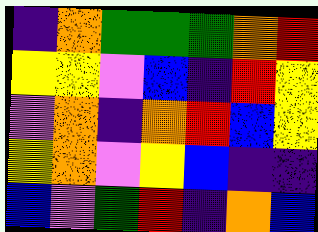[["indigo", "orange", "green", "green", "green", "orange", "red"], ["yellow", "yellow", "violet", "blue", "indigo", "red", "yellow"], ["violet", "orange", "indigo", "orange", "red", "blue", "yellow"], ["yellow", "orange", "violet", "yellow", "blue", "indigo", "indigo"], ["blue", "violet", "green", "red", "indigo", "orange", "blue"]]